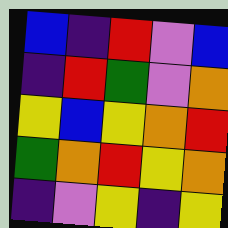[["blue", "indigo", "red", "violet", "blue"], ["indigo", "red", "green", "violet", "orange"], ["yellow", "blue", "yellow", "orange", "red"], ["green", "orange", "red", "yellow", "orange"], ["indigo", "violet", "yellow", "indigo", "yellow"]]